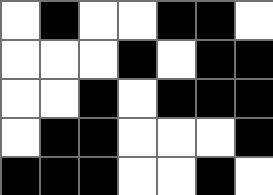[["white", "black", "white", "white", "black", "black", "white"], ["white", "white", "white", "black", "white", "black", "black"], ["white", "white", "black", "white", "black", "black", "black"], ["white", "black", "black", "white", "white", "white", "black"], ["black", "black", "black", "white", "white", "black", "white"]]